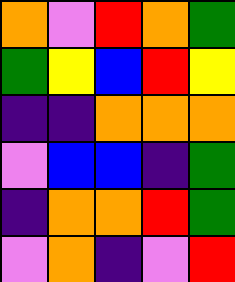[["orange", "violet", "red", "orange", "green"], ["green", "yellow", "blue", "red", "yellow"], ["indigo", "indigo", "orange", "orange", "orange"], ["violet", "blue", "blue", "indigo", "green"], ["indigo", "orange", "orange", "red", "green"], ["violet", "orange", "indigo", "violet", "red"]]